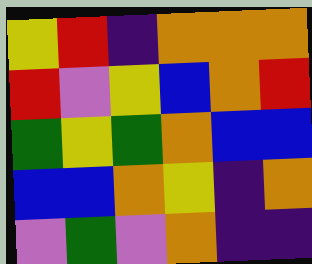[["yellow", "red", "indigo", "orange", "orange", "orange"], ["red", "violet", "yellow", "blue", "orange", "red"], ["green", "yellow", "green", "orange", "blue", "blue"], ["blue", "blue", "orange", "yellow", "indigo", "orange"], ["violet", "green", "violet", "orange", "indigo", "indigo"]]